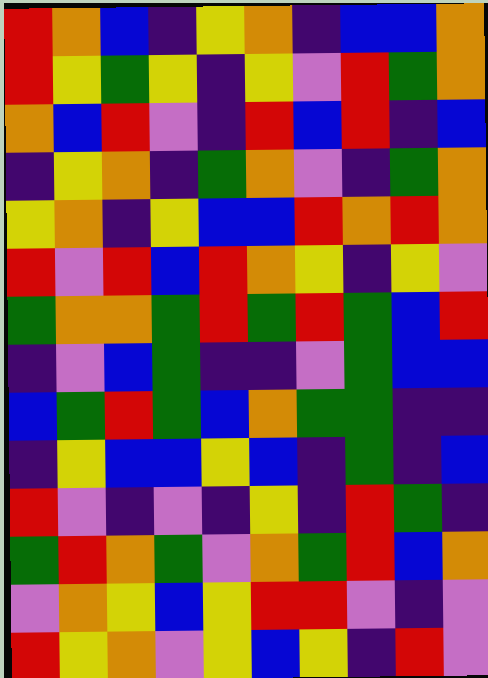[["red", "orange", "blue", "indigo", "yellow", "orange", "indigo", "blue", "blue", "orange"], ["red", "yellow", "green", "yellow", "indigo", "yellow", "violet", "red", "green", "orange"], ["orange", "blue", "red", "violet", "indigo", "red", "blue", "red", "indigo", "blue"], ["indigo", "yellow", "orange", "indigo", "green", "orange", "violet", "indigo", "green", "orange"], ["yellow", "orange", "indigo", "yellow", "blue", "blue", "red", "orange", "red", "orange"], ["red", "violet", "red", "blue", "red", "orange", "yellow", "indigo", "yellow", "violet"], ["green", "orange", "orange", "green", "red", "green", "red", "green", "blue", "red"], ["indigo", "violet", "blue", "green", "indigo", "indigo", "violet", "green", "blue", "blue"], ["blue", "green", "red", "green", "blue", "orange", "green", "green", "indigo", "indigo"], ["indigo", "yellow", "blue", "blue", "yellow", "blue", "indigo", "green", "indigo", "blue"], ["red", "violet", "indigo", "violet", "indigo", "yellow", "indigo", "red", "green", "indigo"], ["green", "red", "orange", "green", "violet", "orange", "green", "red", "blue", "orange"], ["violet", "orange", "yellow", "blue", "yellow", "red", "red", "violet", "indigo", "violet"], ["red", "yellow", "orange", "violet", "yellow", "blue", "yellow", "indigo", "red", "violet"]]